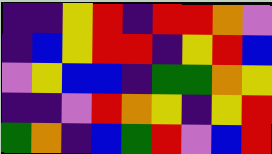[["indigo", "indigo", "yellow", "red", "indigo", "red", "red", "orange", "violet"], ["indigo", "blue", "yellow", "red", "red", "indigo", "yellow", "red", "blue"], ["violet", "yellow", "blue", "blue", "indigo", "green", "green", "orange", "yellow"], ["indigo", "indigo", "violet", "red", "orange", "yellow", "indigo", "yellow", "red"], ["green", "orange", "indigo", "blue", "green", "red", "violet", "blue", "red"]]